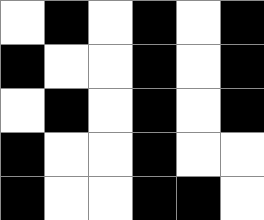[["white", "black", "white", "black", "white", "black"], ["black", "white", "white", "black", "white", "black"], ["white", "black", "white", "black", "white", "black"], ["black", "white", "white", "black", "white", "white"], ["black", "white", "white", "black", "black", "white"]]